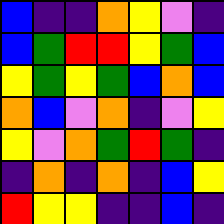[["blue", "indigo", "indigo", "orange", "yellow", "violet", "indigo"], ["blue", "green", "red", "red", "yellow", "green", "blue"], ["yellow", "green", "yellow", "green", "blue", "orange", "blue"], ["orange", "blue", "violet", "orange", "indigo", "violet", "yellow"], ["yellow", "violet", "orange", "green", "red", "green", "indigo"], ["indigo", "orange", "indigo", "orange", "indigo", "blue", "yellow"], ["red", "yellow", "yellow", "indigo", "indigo", "blue", "indigo"]]